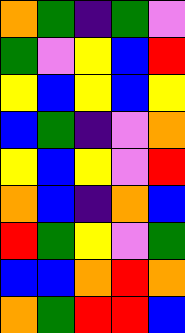[["orange", "green", "indigo", "green", "violet"], ["green", "violet", "yellow", "blue", "red"], ["yellow", "blue", "yellow", "blue", "yellow"], ["blue", "green", "indigo", "violet", "orange"], ["yellow", "blue", "yellow", "violet", "red"], ["orange", "blue", "indigo", "orange", "blue"], ["red", "green", "yellow", "violet", "green"], ["blue", "blue", "orange", "red", "orange"], ["orange", "green", "red", "red", "blue"]]